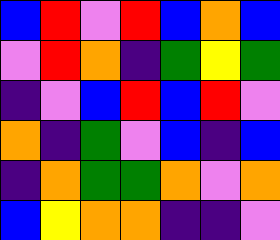[["blue", "red", "violet", "red", "blue", "orange", "blue"], ["violet", "red", "orange", "indigo", "green", "yellow", "green"], ["indigo", "violet", "blue", "red", "blue", "red", "violet"], ["orange", "indigo", "green", "violet", "blue", "indigo", "blue"], ["indigo", "orange", "green", "green", "orange", "violet", "orange"], ["blue", "yellow", "orange", "orange", "indigo", "indigo", "violet"]]